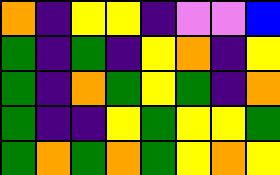[["orange", "indigo", "yellow", "yellow", "indigo", "violet", "violet", "blue"], ["green", "indigo", "green", "indigo", "yellow", "orange", "indigo", "yellow"], ["green", "indigo", "orange", "green", "yellow", "green", "indigo", "orange"], ["green", "indigo", "indigo", "yellow", "green", "yellow", "yellow", "green"], ["green", "orange", "green", "orange", "green", "yellow", "orange", "yellow"]]